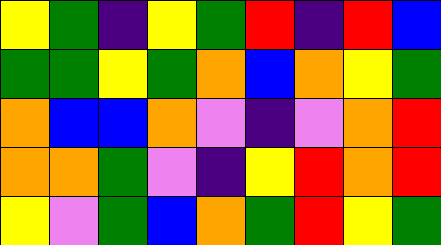[["yellow", "green", "indigo", "yellow", "green", "red", "indigo", "red", "blue"], ["green", "green", "yellow", "green", "orange", "blue", "orange", "yellow", "green"], ["orange", "blue", "blue", "orange", "violet", "indigo", "violet", "orange", "red"], ["orange", "orange", "green", "violet", "indigo", "yellow", "red", "orange", "red"], ["yellow", "violet", "green", "blue", "orange", "green", "red", "yellow", "green"]]